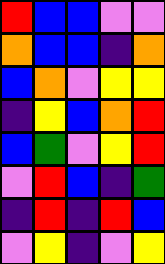[["red", "blue", "blue", "violet", "violet"], ["orange", "blue", "blue", "indigo", "orange"], ["blue", "orange", "violet", "yellow", "yellow"], ["indigo", "yellow", "blue", "orange", "red"], ["blue", "green", "violet", "yellow", "red"], ["violet", "red", "blue", "indigo", "green"], ["indigo", "red", "indigo", "red", "blue"], ["violet", "yellow", "indigo", "violet", "yellow"]]